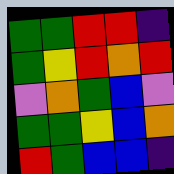[["green", "green", "red", "red", "indigo"], ["green", "yellow", "red", "orange", "red"], ["violet", "orange", "green", "blue", "violet"], ["green", "green", "yellow", "blue", "orange"], ["red", "green", "blue", "blue", "indigo"]]